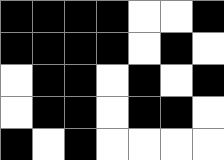[["black", "black", "black", "black", "white", "white", "black"], ["black", "black", "black", "black", "white", "black", "white"], ["white", "black", "black", "white", "black", "white", "black"], ["white", "black", "black", "white", "black", "black", "white"], ["black", "white", "black", "white", "white", "white", "white"]]